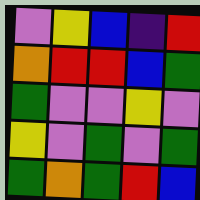[["violet", "yellow", "blue", "indigo", "red"], ["orange", "red", "red", "blue", "green"], ["green", "violet", "violet", "yellow", "violet"], ["yellow", "violet", "green", "violet", "green"], ["green", "orange", "green", "red", "blue"]]